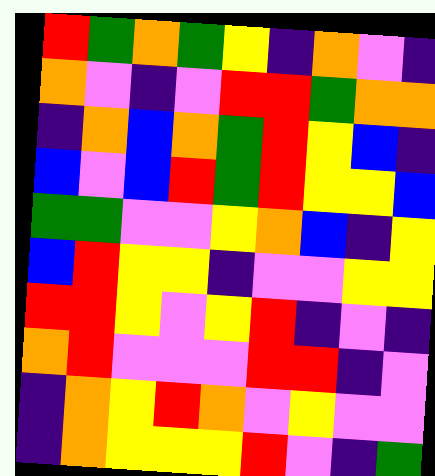[["red", "green", "orange", "green", "yellow", "indigo", "orange", "violet", "indigo"], ["orange", "violet", "indigo", "violet", "red", "red", "green", "orange", "orange"], ["indigo", "orange", "blue", "orange", "green", "red", "yellow", "blue", "indigo"], ["blue", "violet", "blue", "red", "green", "red", "yellow", "yellow", "blue"], ["green", "green", "violet", "violet", "yellow", "orange", "blue", "indigo", "yellow"], ["blue", "red", "yellow", "yellow", "indigo", "violet", "violet", "yellow", "yellow"], ["red", "red", "yellow", "violet", "yellow", "red", "indigo", "violet", "indigo"], ["orange", "red", "violet", "violet", "violet", "red", "red", "indigo", "violet"], ["indigo", "orange", "yellow", "red", "orange", "violet", "yellow", "violet", "violet"], ["indigo", "orange", "yellow", "yellow", "yellow", "red", "violet", "indigo", "green"]]